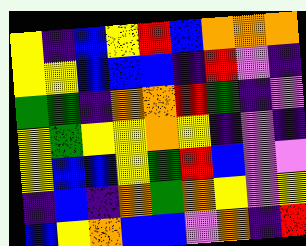[["yellow", "indigo", "blue", "yellow", "red", "blue", "orange", "orange", "orange"], ["yellow", "yellow", "blue", "blue", "blue", "indigo", "red", "violet", "indigo"], ["green", "green", "indigo", "orange", "orange", "red", "green", "indigo", "violet"], ["yellow", "green", "yellow", "yellow", "orange", "yellow", "indigo", "violet", "indigo"], ["yellow", "blue", "blue", "yellow", "green", "red", "blue", "violet", "violet"], ["indigo", "blue", "indigo", "orange", "green", "orange", "yellow", "violet", "yellow"], ["blue", "yellow", "orange", "blue", "blue", "violet", "orange", "indigo", "red"]]